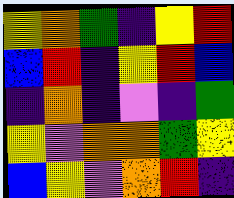[["yellow", "orange", "green", "indigo", "yellow", "red"], ["blue", "red", "indigo", "yellow", "red", "blue"], ["indigo", "orange", "indigo", "violet", "indigo", "green"], ["yellow", "violet", "orange", "orange", "green", "yellow"], ["blue", "yellow", "violet", "orange", "red", "indigo"]]